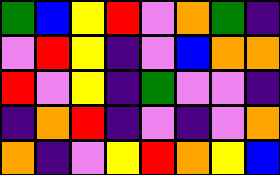[["green", "blue", "yellow", "red", "violet", "orange", "green", "indigo"], ["violet", "red", "yellow", "indigo", "violet", "blue", "orange", "orange"], ["red", "violet", "yellow", "indigo", "green", "violet", "violet", "indigo"], ["indigo", "orange", "red", "indigo", "violet", "indigo", "violet", "orange"], ["orange", "indigo", "violet", "yellow", "red", "orange", "yellow", "blue"]]